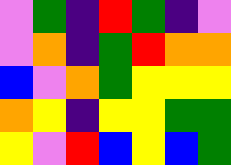[["violet", "green", "indigo", "red", "green", "indigo", "violet"], ["violet", "orange", "indigo", "green", "red", "orange", "orange"], ["blue", "violet", "orange", "green", "yellow", "yellow", "yellow"], ["orange", "yellow", "indigo", "yellow", "yellow", "green", "green"], ["yellow", "violet", "red", "blue", "yellow", "blue", "green"]]